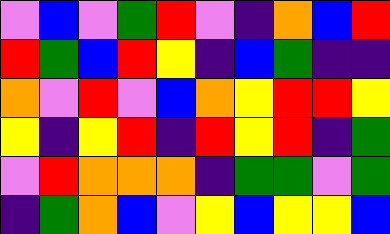[["violet", "blue", "violet", "green", "red", "violet", "indigo", "orange", "blue", "red"], ["red", "green", "blue", "red", "yellow", "indigo", "blue", "green", "indigo", "indigo"], ["orange", "violet", "red", "violet", "blue", "orange", "yellow", "red", "red", "yellow"], ["yellow", "indigo", "yellow", "red", "indigo", "red", "yellow", "red", "indigo", "green"], ["violet", "red", "orange", "orange", "orange", "indigo", "green", "green", "violet", "green"], ["indigo", "green", "orange", "blue", "violet", "yellow", "blue", "yellow", "yellow", "blue"]]